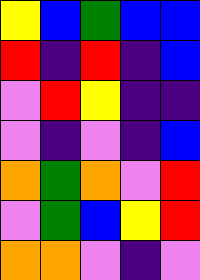[["yellow", "blue", "green", "blue", "blue"], ["red", "indigo", "red", "indigo", "blue"], ["violet", "red", "yellow", "indigo", "indigo"], ["violet", "indigo", "violet", "indigo", "blue"], ["orange", "green", "orange", "violet", "red"], ["violet", "green", "blue", "yellow", "red"], ["orange", "orange", "violet", "indigo", "violet"]]